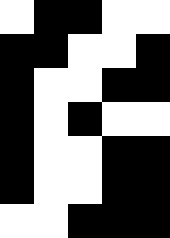[["white", "black", "black", "white", "white"], ["black", "black", "white", "white", "black"], ["black", "white", "white", "black", "black"], ["black", "white", "black", "white", "white"], ["black", "white", "white", "black", "black"], ["black", "white", "white", "black", "black"], ["white", "white", "black", "black", "black"]]